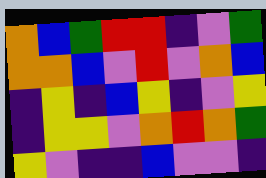[["orange", "blue", "green", "red", "red", "indigo", "violet", "green"], ["orange", "orange", "blue", "violet", "red", "violet", "orange", "blue"], ["indigo", "yellow", "indigo", "blue", "yellow", "indigo", "violet", "yellow"], ["indigo", "yellow", "yellow", "violet", "orange", "red", "orange", "green"], ["yellow", "violet", "indigo", "indigo", "blue", "violet", "violet", "indigo"]]